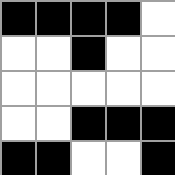[["black", "black", "black", "black", "white"], ["white", "white", "black", "white", "white"], ["white", "white", "white", "white", "white"], ["white", "white", "black", "black", "black"], ["black", "black", "white", "white", "black"]]